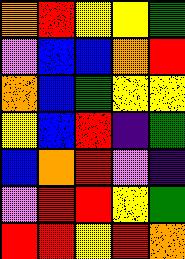[["orange", "red", "yellow", "yellow", "green"], ["violet", "blue", "blue", "orange", "red"], ["orange", "blue", "green", "yellow", "yellow"], ["yellow", "blue", "red", "indigo", "green"], ["blue", "orange", "red", "violet", "indigo"], ["violet", "red", "red", "yellow", "green"], ["red", "red", "yellow", "red", "orange"]]